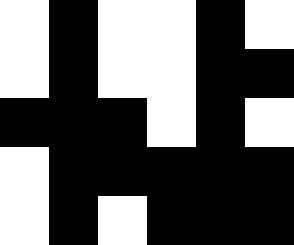[["white", "black", "white", "white", "black", "white"], ["white", "black", "white", "white", "black", "black"], ["black", "black", "black", "white", "black", "white"], ["white", "black", "black", "black", "black", "black"], ["white", "black", "white", "black", "black", "black"]]